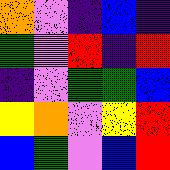[["orange", "violet", "indigo", "blue", "indigo"], ["green", "violet", "red", "indigo", "red"], ["indigo", "violet", "green", "green", "blue"], ["yellow", "orange", "violet", "yellow", "red"], ["blue", "green", "violet", "blue", "red"]]